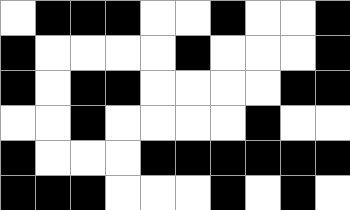[["white", "black", "black", "black", "white", "white", "black", "white", "white", "black"], ["black", "white", "white", "white", "white", "black", "white", "white", "white", "black"], ["black", "white", "black", "black", "white", "white", "white", "white", "black", "black"], ["white", "white", "black", "white", "white", "white", "white", "black", "white", "white"], ["black", "white", "white", "white", "black", "black", "black", "black", "black", "black"], ["black", "black", "black", "white", "white", "white", "black", "white", "black", "white"]]